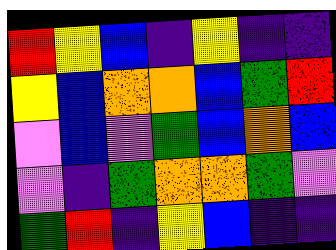[["red", "yellow", "blue", "indigo", "yellow", "indigo", "indigo"], ["yellow", "blue", "orange", "orange", "blue", "green", "red"], ["violet", "blue", "violet", "green", "blue", "orange", "blue"], ["violet", "indigo", "green", "orange", "orange", "green", "violet"], ["green", "red", "indigo", "yellow", "blue", "indigo", "indigo"]]